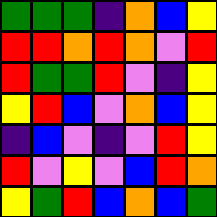[["green", "green", "green", "indigo", "orange", "blue", "yellow"], ["red", "red", "orange", "red", "orange", "violet", "red"], ["red", "green", "green", "red", "violet", "indigo", "yellow"], ["yellow", "red", "blue", "violet", "orange", "blue", "yellow"], ["indigo", "blue", "violet", "indigo", "violet", "red", "yellow"], ["red", "violet", "yellow", "violet", "blue", "red", "orange"], ["yellow", "green", "red", "blue", "orange", "blue", "green"]]